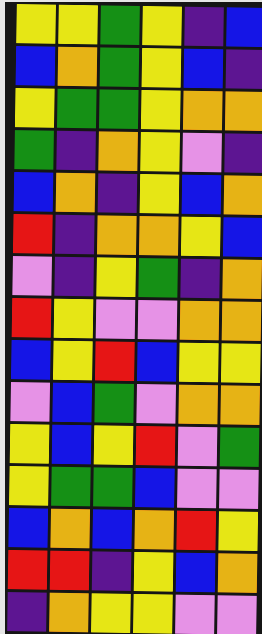[["yellow", "yellow", "green", "yellow", "indigo", "blue"], ["blue", "orange", "green", "yellow", "blue", "indigo"], ["yellow", "green", "green", "yellow", "orange", "orange"], ["green", "indigo", "orange", "yellow", "violet", "indigo"], ["blue", "orange", "indigo", "yellow", "blue", "orange"], ["red", "indigo", "orange", "orange", "yellow", "blue"], ["violet", "indigo", "yellow", "green", "indigo", "orange"], ["red", "yellow", "violet", "violet", "orange", "orange"], ["blue", "yellow", "red", "blue", "yellow", "yellow"], ["violet", "blue", "green", "violet", "orange", "orange"], ["yellow", "blue", "yellow", "red", "violet", "green"], ["yellow", "green", "green", "blue", "violet", "violet"], ["blue", "orange", "blue", "orange", "red", "yellow"], ["red", "red", "indigo", "yellow", "blue", "orange"], ["indigo", "orange", "yellow", "yellow", "violet", "violet"]]